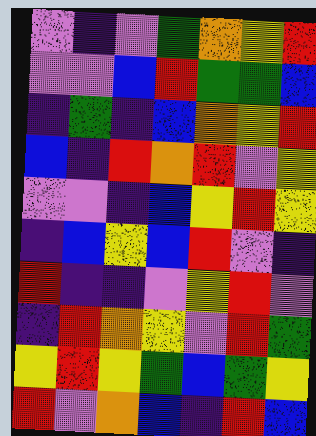[["violet", "indigo", "violet", "green", "orange", "yellow", "red"], ["violet", "violet", "blue", "red", "green", "green", "blue"], ["indigo", "green", "indigo", "blue", "orange", "yellow", "red"], ["blue", "indigo", "red", "orange", "red", "violet", "yellow"], ["violet", "violet", "indigo", "blue", "yellow", "red", "yellow"], ["indigo", "blue", "yellow", "blue", "red", "violet", "indigo"], ["red", "indigo", "indigo", "violet", "yellow", "red", "violet"], ["indigo", "red", "orange", "yellow", "violet", "red", "green"], ["yellow", "red", "yellow", "green", "blue", "green", "yellow"], ["red", "violet", "orange", "blue", "indigo", "red", "blue"]]